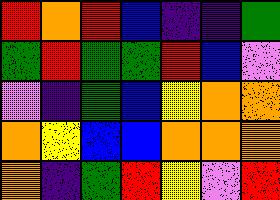[["red", "orange", "red", "blue", "indigo", "indigo", "green"], ["green", "red", "green", "green", "red", "blue", "violet"], ["violet", "indigo", "green", "blue", "yellow", "orange", "orange"], ["orange", "yellow", "blue", "blue", "orange", "orange", "orange"], ["orange", "indigo", "green", "red", "yellow", "violet", "red"]]